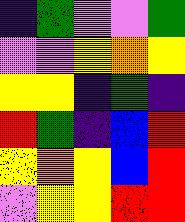[["indigo", "green", "violet", "violet", "green"], ["violet", "violet", "yellow", "orange", "yellow"], ["yellow", "yellow", "indigo", "green", "indigo"], ["red", "green", "indigo", "blue", "red"], ["yellow", "orange", "yellow", "blue", "red"], ["violet", "yellow", "yellow", "red", "red"]]